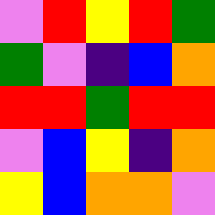[["violet", "red", "yellow", "red", "green"], ["green", "violet", "indigo", "blue", "orange"], ["red", "red", "green", "red", "red"], ["violet", "blue", "yellow", "indigo", "orange"], ["yellow", "blue", "orange", "orange", "violet"]]